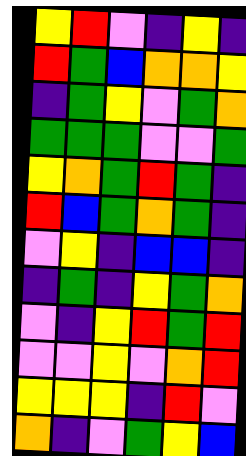[["yellow", "red", "violet", "indigo", "yellow", "indigo"], ["red", "green", "blue", "orange", "orange", "yellow"], ["indigo", "green", "yellow", "violet", "green", "orange"], ["green", "green", "green", "violet", "violet", "green"], ["yellow", "orange", "green", "red", "green", "indigo"], ["red", "blue", "green", "orange", "green", "indigo"], ["violet", "yellow", "indigo", "blue", "blue", "indigo"], ["indigo", "green", "indigo", "yellow", "green", "orange"], ["violet", "indigo", "yellow", "red", "green", "red"], ["violet", "violet", "yellow", "violet", "orange", "red"], ["yellow", "yellow", "yellow", "indigo", "red", "violet"], ["orange", "indigo", "violet", "green", "yellow", "blue"]]